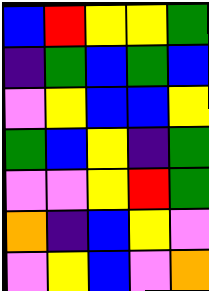[["blue", "red", "yellow", "yellow", "green"], ["indigo", "green", "blue", "green", "blue"], ["violet", "yellow", "blue", "blue", "yellow"], ["green", "blue", "yellow", "indigo", "green"], ["violet", "violet", "yellow", "red", "green"], ["orange", "indigo", "blue", "yellow", "violet"], ["violet", "yellow", "blue", "violet", "orange"]]